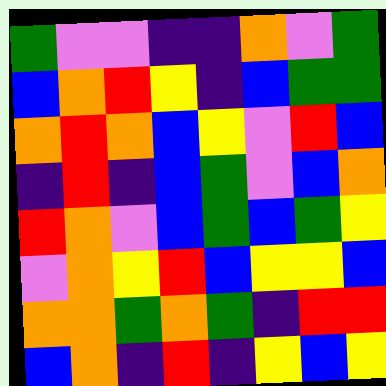[["green", "violet", "violet", "indigo", "indigo", "orange", "violet", "green"], ["blue", "orange", "red", "yellow", "indigo", "blue", "green", "green"], ["orange", "red", "orange", "blue", "yellow", "violet", "red", "blue"], ["indigo", "red", "indigo", "blue", "green", "violet", "blue", "orange"], ["red", "orange", "violet", "blue", "green", "blue", "green", "yellow"], ["violet", "orange", "yellow", "red", "blue", "yellow", "yellow", "blue"], ["orange", "orange", "green", "orange", "green", "indigo", "red", "red"], ["blue", "orange", "indigo", "red", "indigo", "yellow", "blue", "yellow"]]